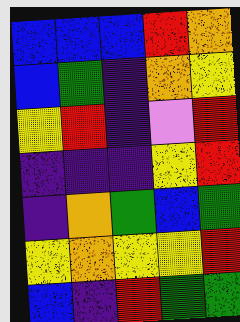[["blue", "blue", "blue", "red", "orange"], ["blue", "green", "indigo", "orange", "yellow"], ["yellow", "red", "indigo", "violet", "red"], ["indigo", "indigo", "indigo", "yellow", "red"], ["indigo", "orange", "green", "blue", "green"], ["yellow", "orange", "yellow", "yellow", "red"], ["blue", "indigo", "red", "green", "green"]]